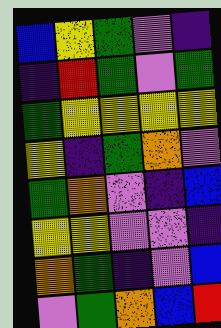[["blue", "yellow", "green", "violet", "indigo"], ["indigo", "red", "green", "violet", "green"], ["green", "yellow", "yellow", "yellow", "yellow"], ["yellow", "indigo", "green", "orange", "violet"], ["green", "orange", "violet", "indigo", "blue"], ["yellow", "yellow", "violet", "violet", "indigo"], ["orange", "green", "indigo", "violet", "blue"], ["violet", "green", "orange", "blue", "red"]]